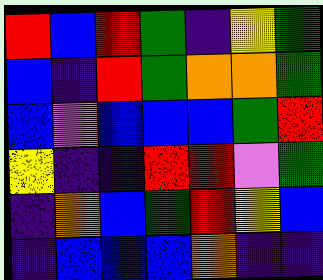[["red", "blue", "red", "green", "indigo", "yellow", "green"], ["blue", "indigo", "red", "green", "orange", "orange", "green"], ["blue", "violet", "blue", "blue", "blue", "green", "red"], ["yellow", "indigo", "indigo", "red", "red", "violet", "green"], ["indigo", "orange", "blue", "green", "red", "yellow", "blue"], ["indigo", "blue", "blue", "blue", "orange", "indigo", "indigo"]]